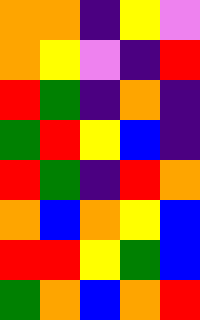[["orange", "orange", "indigo", "yellow", "violet"], ["orange", "yellow", "violet", "indigo", "red"], ["red", "green", "indigo", "orange", "indigo"], ["green", "red", "yellow", "blue", "indigo"], ["red", "green", "indigo", "red", "orange"], ["orange", "blue", "orange", "yellow", "blue"], ["red", "red", "yellow", "green", "blue"], ["green", "orange", "blue", "orange", "red"]]